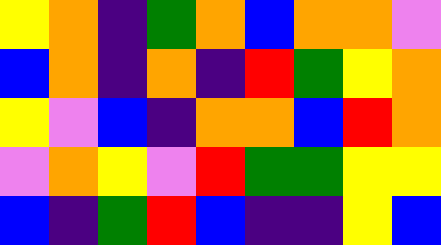[["yellow", "orange", "indigo", "green", "orange", "blue", "orange", "orange", "violet"], ["blue", "orange", "indigo", "orange", "indigo", "red", "green", "yellow", "orange"], ["yellow", "violet", "blue", "indigo", "orange", "orange", "blue", "red", "orange"], ["violet", "orange", "yellow", "violet", "red", "green", "green", "yellow", "yellow"], ["blue", "indigo", "green", "red", "blue", "indigo", "indigo", "yellow", "blue"]]